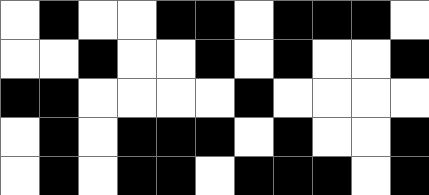[["white", "black", "white", "white", "black", "black", "white", "black", "black", "black", "white"], ["white", "white", "black", "white", "white", "black", "white", "black", "white", "white", "black"], ["black", "black", "white", "white", "white", "white", "black", "white", "white", "white", "white"], ["white", "black", "white", "black", "black", "black", "white", "black", "white", "white", "black"], ["white", "black", "white", "black", "black", "white", "black", "black", "black", "white", "black"]]